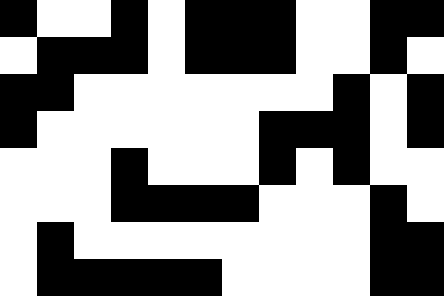[["black", "white", "white", "black", "white", "black", "black", "black", "white", "white", "black", "black"], ["white", "black", "black", "black", "white", "black", "black", "black", "white", "white", "black", "white"], ["black", "black", "white", "white", "white", "white", "white", "white", "white", "black", "white", "black"], ["black", "white", "white", "white", "white", "white", "white", "black", "black", "black", "white", "black"], ["white", "white", "white", "black", "white", "white", "white", "black", "white", "black", "white", "white"], ["white", "white", "white", "black", "black", "black", "black", "white", "white", "white", "black", "white"], ["white", "black", "white", "white", "white", "white", "white", "white", "white", "white", "black", "black"], ["white", "black", "black", "black", "black", "black", "white", "white", "white", "white", "black", "black"]]